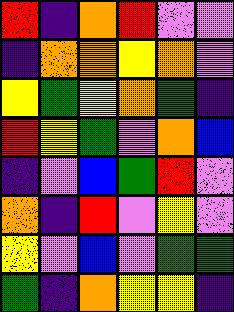[["red", "indigo", "orange", "red", "violet", "violet"], ["indigo", "orange", "orange", "yellow", "orange", "violet"], ["yellow", "green", "yellow", "orange", "green", "indigo"], ["red", "yellow", "green", "violet", "orange", "blue"], ["indigo", "violet", "blue", "green", "red", "violet"], ["orange", "indigo", "red", "violet", "yellow", "violet"], ["yellow", "violet", "blue", "violet", "green", "green"], ["green", "indigo", "orange", "yellow", "yellow", "indigo"]]